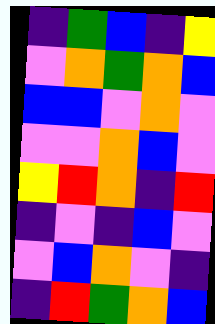[["indigo", "green", "blue", "indigo", "yellow"], ["violet", "orange", "green", "orange", "blue"], ["blue", "blue", "violet", "orange", "violet"], ["violet", "violet", "orange", "blue", "violet"], ["yellow", "red", "orange", "indigo", "red"], ["indigo", "violet", "indigo", "blue", "violet"], ["violet", "blue", "orange", "violet", "indigo"], ["indigo", "red", "green", "orange", "blue"]]